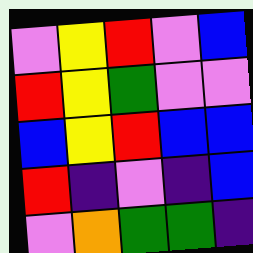[["violet", "yellow", "red", "violet", "blue"], ["red", "yellow", "green", "violet", "violet"], ["blue", "yellow", "red", "blue", "blue"], ["red", "indigo", "violet", "indigo", "blue"], ["violet", "orange", "green", "green", "indigo"]]